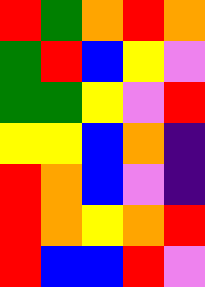[["red", "green", "orange", "red", "orange"], ["green", "red", "blue", "yellow", "violet"], ["green", "green", "yellow", "violet", "red"], ["yellow", "yellow", "blue", "orange", "indigo"], ["red", "orange", "blue", "violet", "indigo"], ["red", "orange", "yellow", "orange", "red"], ["red", "blue", "blue", "red", "violet"]]